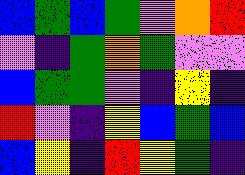[["blue", "green", "blue", "green", "violet", "orange", "red"], ["violet", "indigo", "green", "orange", "green", "violet", "violet"], ["blue", "green", "green", "violet", "indigo", "yellow", "indigo"], ["red", "violet", "indigo", "yellow", "blue", "green", "blue"], ["blue", "yellow", "indigo", "red", "yellow", "green", "indigo"]]